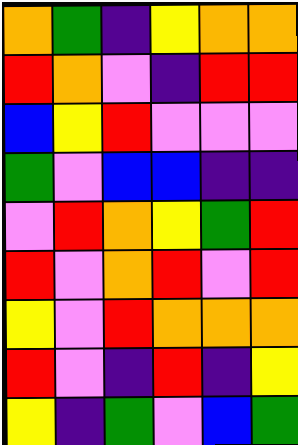[["orange", "green", "indigo", "yellow", "orange", "orange"], ["red", "orange", "violet", "indigo", "red", "red"], ["blue", "yellow", "red", "violet", "violet", "violet"], ["green", "violet", "blue", "blue", "indigo", "indigo"], ["violet", "red", "orange", "yellow", "green", "red"], ["red", "violet", "orange", "red", "violet", "red"], ["yellow", "violet", "red", "orange", "orange", "orange"], ["red", "violet", "indigo", "red", "indigo", "yellow"], ["yellow", "indigo", "green", "violet", "blue", "green"]]